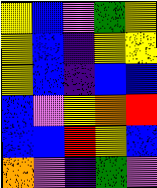[["yellow", "blue", "violet", "green", "yellow"], ["yellow", "blue", "indigo", "yellow", "yellow"], ["yellow", "blue", "indigo", "blue", "blue"], ["blue", "violet", "yellow", "orange", "red"], ["blue", "blue", "red", "yellow", "blue"], ["orange", "violet", "indigo", "green", "violet"]]